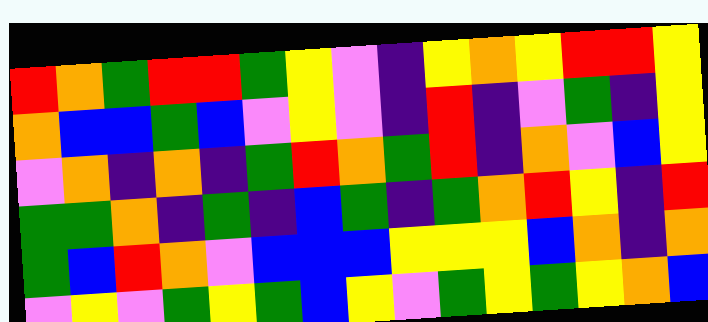[["red", "orange", "green", "red", "red", "green", "yellow", "violet", "indigo", "yellow", "orange", "yellow", "red", "red", "yellow"], ["orange", "blue", "blue", "green", "blue", "violet", "yellow", "violet", "indigo", "red", "indigo", "violet", "green", "indigo", "yellow"], ["violet", "orange", "indigo", "orange", "indigo", "green", "red", "orange", "green", "red", "indigo", "orange", "violet", "blue", "yellow"], ["green", "green", "orange", "indigo", "green", "indigo", "blue", "green", "indigo", "green", "orange", "red", "yellow", "indigo", "red"], ["green", "blue", "red", "orange", "violet", "blue", "blue", "blue", "yellow", "yellow", "yellow", "blue", "orange", "indigo", "orange"], ["violet", "yellow", "violet", "green", "yellow", "green", "blue", "yellow", "violet", "green", "yellow", "green", "yellow", "orange", "blue"]]